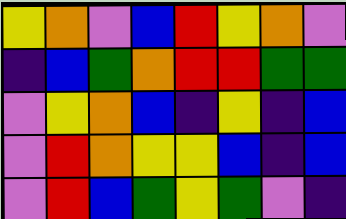[["yellow", "orange", "violet", "blue", "red", "yellow", "orange", "violet"], ["indigo", "blue", "green", "orange", "red", "red", "green", "green"], ["violet", "yellow", "orange", "blue", "indigo", "yellow", "indigo", "blue"], ["violet", "red", "orange", "yellow", "yellow", "blue", "indigo", "blue"], ["violet", "red", "blue", "green", "yellow", "green", "violet", "indigo"]]